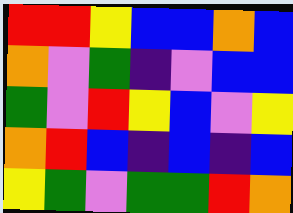[["red", "red", "yellow", "blue", "blue", "orange", "blue"], ["orange", "violet", "green", "indigo", "violet", "blue", "blue"], ["green", "violet", "red", "yellow", "blue", "violet", "yellow"], ["orange", "red", "blue", "indigo", "blue", "indigo", "blue"], ["yellow", "green", "violet", "green", "green", "red", "orange"]]